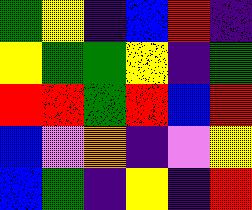[["green", "yellow", "indigo", "blue", "red", "indigo"], ["yellow", "green", "green", "yellow", "indigo", "green"], ["red", "red", "green", "red", "blue", "red"], ["blue", "violet", "orange", "indigo", "violet", "yellow"], ["blue", "green", "indigo", "yellow", "indigo", "red"]]